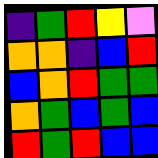[["indigo", "green", "red", "yellow", "violet"], ["orange", "orange", "indigo", "blue", "red"], ["blue", "orange", "red", "green", "green"], ["orange", "green", "blue", "green", "blue"], ["red", "green", "red", "blue", "blue"]]